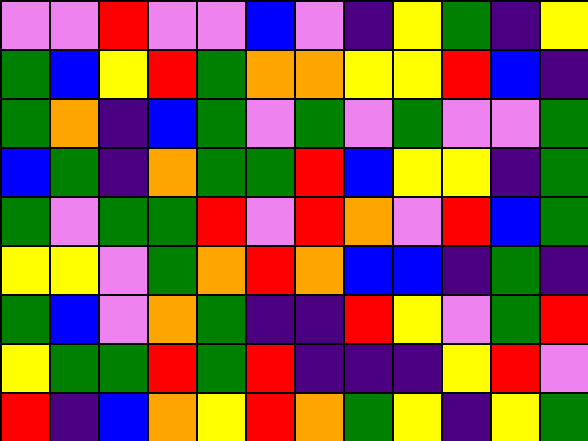[["violet", "violet", "red", "violet", "violet", "blue", "violet", "indigo", "yellow", "green", "indigo", "yellow"], ["green", "blue", "yellow", "red", "green", "orange", "orange", "yellow", "yellow", "red", "blue", "indigo"], ["green", "orange", "indigo", "blue", "green", "violet", "green", "violet", "green", "violet", "violet", "green"], ["blue", "green", "indigo", "orange", "green", "green", "red", "blue", "yellow", "yellow", "indigo", "green"], ["green", "violet", "green", "green", "red", "violet", "red", "orange", "violet", "red", "blue", "green"], ["yellow", "yellow", "violet", "green", "orange", "red", "orange", "blue", "blue", "indigo", "green", "indigo"], ["green", "blue", "violet", "orange", "green", "indigo", "indigo", "red", "yellow", "violet", "green", "red"], ["yellow", "green", "green", "red", "green", "red", "indigo", "indigo", "indigo", "yellow", "red", "violet"], ["red", "indigo", "blue", "orange", "yellow", "red", "orange", "green", "yellow", "indigo", "yellow", "green"]]